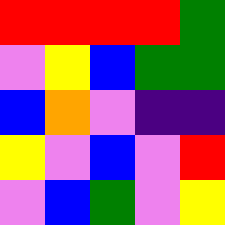[["red", "red", "red", "red", "green"], ["violet", "yellow", "blue", "green", "green"], ["blue", "orange", "violet", "indigo", "indigo"], ["yellow", "violet", "blue", "violet", "red"], ["violet", "blue", "green", "violet", "yellow"]]